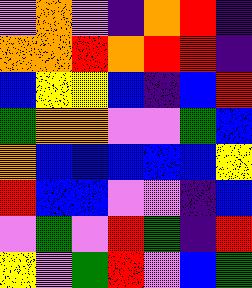[["violet", "orange", "violet", "indigo", "orange", "red", "indigo"], ["orange", "orange", "red", "orange", "red", "red", "indigo"], ["blue", "yellow", "yellow", "blue", "indigo", "blue", "red"], ["green", "orange", "orange", "violet", "violet", "green", "blue"], ["orange", "blue", "blue", "blue", "blue", "blue", "yellow"], ["red", "blue", "blue", "violet", "violet", "indigo", "blue"], ["violet", "green", "violet", "red", "green", "indigo", "red"], ["yellow", "violet", "green", "red", "violet", "blue", "green"]]